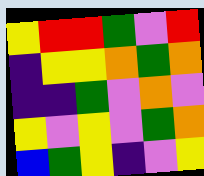[["yellow", "red", "red", "green", "violet", "red"], ["indigo", "yellow", "yellow", "orange", "green", "orange"], ["indigo", "indigo", "green", "violet", "orange", "violet"], ["yellow", "violet", "yellow", "violet", "green", "orange"], ["blue", "green", "yellow", "indigo", "violet", "yellow"]]